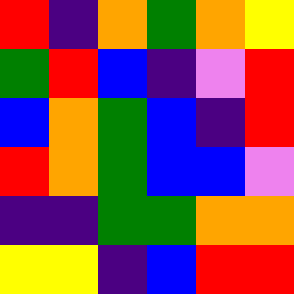[["red", "indigo", "orange", "green", "orange", "yellow"], ["green", "red", "blue", "indigo", "violet", "red"], ["blue", "orange", "green", "blue", "indigo", "red"], ["red", "orange", "green", "blue", "blue", "violet"], ["indigo", "indigo", "green", "green", "orange", "orange"], ["yellow", "yellow", "indigo", "blue", "red", "red"]]